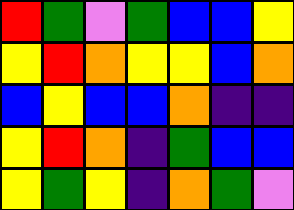[["red", "green", "violet", "green", "blue", "blue", "yellow"], ["yellow", "red", "orange", "yellow", "yellow", "blue", "orange"], ["blue", "yellow", "blue", "blue", "orange", "indigo", "indigo"], ["yellow", "red", "orange", "indigo", "green", "blue", "blue"], ["yellow", "green", "yellow", "indigo", "orange", "green", "violet"]]